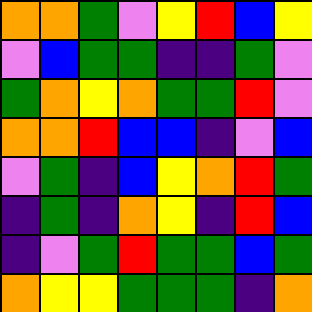[["orange", "orange", "green", "violet", "yellow", "red", "blue", "yellow"], ["violet", "blue", "green", "green", "indigo", "indigo", "green", "violet"], ["green", "orange", "yellow", "orange", "green", "green", "red", "violet"], ["orange", "orange", "red", "blue", "blue", "indigo", "violet", "blue"], ["violet", "green", "indigo", "blue", "yellow", "orange", "red", "green"], ["indigo", "green", "indigo", "orange", "yellow", "indigo", "red", "blue"], ["indigo", "violet", "green", "red", "green", "green", "blue", "green"], ["orange", "yellow", "yellow", "green", "green", "green", "indigo", "orange"]]